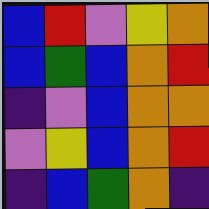[["blue", "red", "violet", "yellow", "orange"], ["blue", "green", "blue", "orange", "red"], ["indigo", "violet", "blue", "orange", "orange"], ["violet", "yellow", "blue", "orange", "red"], ["indigo", "blue", "green", "orange", "indigo"]]